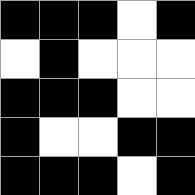[["black", "black", "black", "white", "black"], ["white", "black", "white", "white", "white"], ["black", "black", "black", "white", "white"], ["black", "white", "white", "black", "black"], ["black", "black", "black", "white", "black"]]